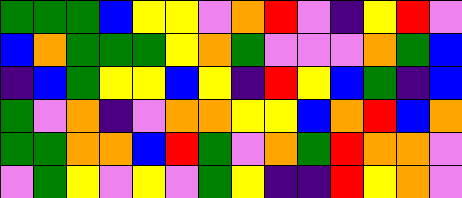[["green", "green", "green", "blue", "yellow", "yellow", "violet", "orange", "red", "violet", "indigo", "yellow", "red", "violet"], ["blue", "orange", "green", "green", "green", "yellow", "orange", "green", "violet", "violet", "violet", "orange", "green", "blue"], ["indigo", "blue", "green", "yellow", "yellow", "blue", "yellow", "indigo", "red", "yellow", "blue", "green", "indigo", "blue"], ["green", "violet", "orange", "indigo", "violet", "orange", "orange", "yellow", "yellow", "blue", "orange", "red", "blue", "orange"], ["green", "green", "orange", "orange", "blue", "red", "green", "violet", "orange", "green", "red", "orange", "orange", "violet"], ["violet", "green", "yellow", "violet", "yellow", "violet", "green", "yellow", "indigo", "indigo", "red", "yellow", "orange", "violet"]]